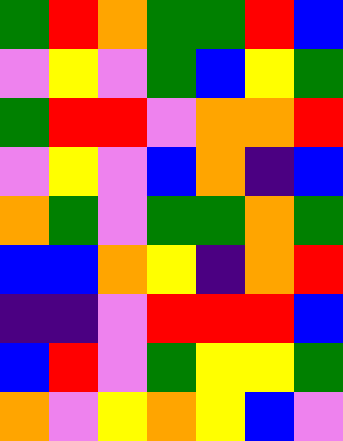[["green", "red", "orange", "green", "green", "red", "blue"], ["violet", "yellow", "violet", "green", "blue", "yellow", "green"], ["green", "red", "red", "violet", "orange", "orange", "red"], ["violet", "yellow", "violet", "blue", "orange", "indigo", "blue"], ["orange", "green", "violet", "green", "green", "orange", "green"], ["blue", "blue", "orange", "yellow", "indigo", "orange", "red"], ["indigo", "indigo", "violet", "red", "red", "red", "blue"], ["blue", "red", "violet", "green", "yellow", "yellow", "green"], ["orange", "violet", "yellow", "orange", "yellow", "blue", "violet"]]